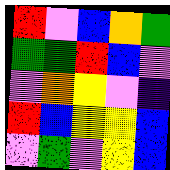[["red", "violet", "blue", "orange", "green"], ["green", "green", "red", "blue", "violet"], ["violet", "orange", "yellow", "violet", "indigo"], ["red", "blue", "yellow", "yellow", "blue"], ["violet", "green", "violet", "yellow", "blue"]]